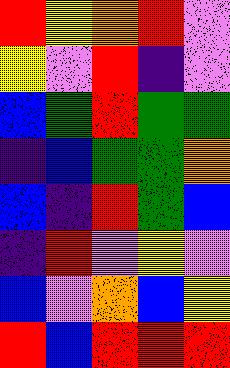[["red", "yellow", "orange", "red", "violet"], ["yellow", "violet", "red", "indigo", "violet"], ["blue", "green", "red", "green", "green"], ["indigo", "blue", "green", "green", "orange"], ["blue", "indigo", "red", "green", "blue"], ["indigo", "red", "violet", "yellow", "violet"], ["blue", "violet", "orange", "blue", "yellow"], ["red", "blue", "red", "red", "red"]]